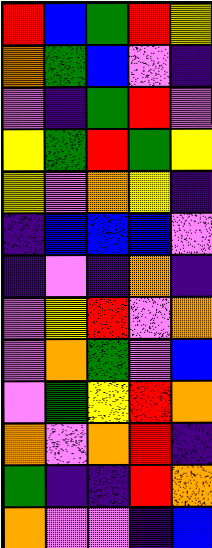[["red", "blue", "green", "red", "yellow"], ["orange", "green", "blue", "violet", "indigo"], ["violet", "indigo", "green", "red", "violet"], ["yellow", "green", "red", "green", "yellow"], ["yellow", "violet", "orange", "yellow", "indigo"], ["indigo", "blue", "blue", "blue", "violet"], ["indigo", "violet", "indigo", "orange", "indigo"], ["violet", "yellow", "red", "violet", "orange"], ["violet", "orange", "green", "violet", "blue"], ["violet", "green", "yellow", "red", "orange"], ["orange", "violet", "orange", "red", "indigo"], ["green", "indigo", "indigo", "red", "orange"], ["orange", "violet", "violet", "indigo", "blue"]]